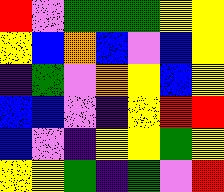[["red", "violet", "green", "green", "green", "yellow", "yellow"], ["yellow", "blue", "orange", "blue", "violet", "blue", "yellow"], ["indigo", "green", "violet", "orange", "yellow", "blue", "yellow"], ["blue", "blue", "violet", "indigo", "yellow", "red", "red"], ["blue", "violet", "indigo", "yellow", "yellow", "green", "yellow"], ["yellow", "yellow", "green", "indigo", "green", "violet", "red"]]